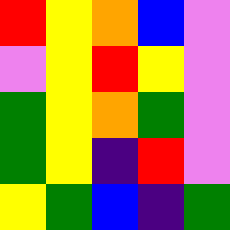[["red", "yellow", "orange", "blue", "violet"], ["violet", "yellow", "red", "yellow", "violet"], ["green", "yellow", "orange", "green", "violet"], ["green", "yellow", "indigo", "red", "violet"], ["yellow", "green", "blue", "indigo", "green"]]